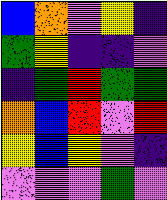[["blue", "orange", "violet", "yellow", "indigo"], ["green", "yellow", "indigo", "indigo", "violet"], ["indigo", "green", "red", "green", "green"], ["orange", "blue", "red", "violet", "red"], ["yellow", "blue", "yellow", "violet", "indigo"], ["violet", "violet", "violet", "green", "violet"]]